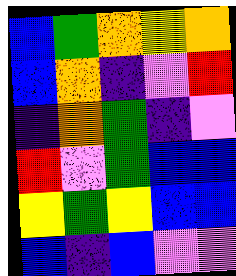[["blue", "green", "orange", "yellow", "orange"], ["blue", "orange", "indigo", "violet", "red"], ["indigo", "orange", "green", "indigo", "violet"], ["red", "violet", "green", "blue", "blue"], ["yellow", "green", "yellow", "blue", "blue"], ["blue", "indigo", "blue", "violet", "violet"]]